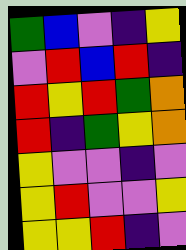[["green", "blue", "violet", "indigo", "yellow"], ["violet", "red", "blue", "red", "indigo"], ["red", "yellow", "red", "green", "orange"], ["red", "indigo", "green", "yellow", "orange"], ["yellow", "violet", "violet", "indigo", "violet"], ["yellow", "red", "violet", "violet", "yellow"], ["yellow", "yellow", "red", "indigo", "violet"]]